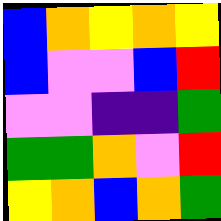[["blue", "orange", "yellow", "orange", "yellow"], ["blue", "violet", "violet", "blue", "red"], ["violet", "violet", "indigo", "indigo", "green"], ["green", "green", "orange", "violet", "red"], ["yellow", "orange", "blue", "orange", "green"]]